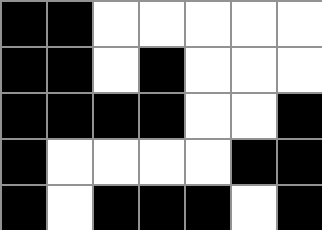[["black", "black", "white", "white", "white", "white", "white"], ["black", "black", "white", "black", "white", "white", "white"], ["black", "black", "black", "black", "white", "white", "black"], ["black", "white", "white", "white", "white", "black", "black"], ["black", "white", "black", "black", "black", "white", "black"]]